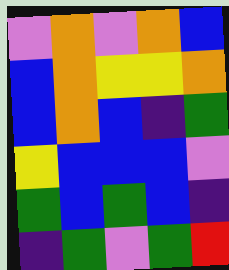[["violet", "orange", "violet", "orange", "blue"], ["blue", "orange", "yellow", "yellow", "orange"], ["blue", "orange", "blue", "indigo", "green"], ["yellow", "blue", "blue", "blue", "violet"], ["green", "blue", "green", "blue", "indigo"], ["indigo", "green", "violet", "green", "red"]]